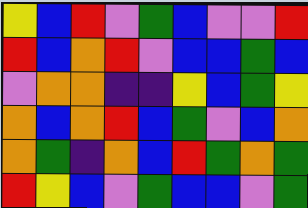[["yellow", "blue", "red", "violet", "green", "blue", "violet", "violet", "red"], ["red", "blue", "orange", "red", "violet", "blue", "blue", "green", "blue"], ["violet", "orange", "orange", "indigo", "indigo", "yellow", "blue", "green", "yellow"], ["orange", "blue", "orange", "red", "blue", "green", "violet", "blue", "orange"], ["orange", "green", "indigo", "orange", "blue", "red", "green", "orange", "green"], ["red", "yellow", "blue", "violet", "green", "blue", "blue", "violet", "green"]]